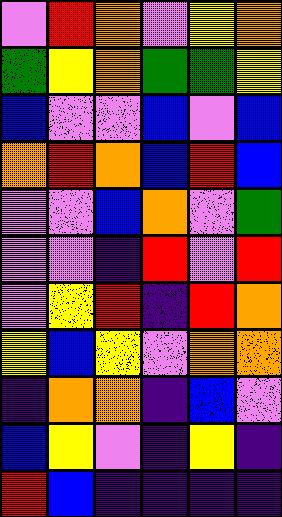[["violet", "red", "orange", "violet", "yellow", "orange"], ["green", "yellow", "orange", "green", "green", "yellow"], ["blue", "violet", "violet", "blue", "violet", "blue"], ["orange", "red", "orange", "blue", "red", "blue"], ["violet", "violet", "blue", "orange", "violet", "green"], ["violet", "violet", "indigo", "red", "violet", "red"], ["violet", "yellow", "red", "indigo", "red", "orange"], ["yellow", "blue", "yellow", "violet", "orange", "orange"], ["indigo", "orange", "orange", "indigo", "blue", "violet"], ["blue", "yellow", "violet", "indigo", "yellow", "indigo"], ["red", "blue", "indigo", "indigo", "indigo", "indigo"]]